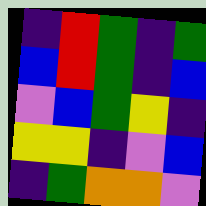[["indigo", "red", "green", "indigo", "green"], ["blue", "red", "green", "indigo", "blue"], ["violet", "blue", "green", "yellow", "indigo"], ["yellow", "yellow", "indigo", "violet", "blue"], ["indigo", "green", "orange", "orange", "violet"]]